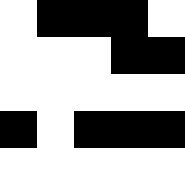[["white", "black", "black", "black", "white"], ["white", "white", "white", "black", "black"], ["white", "white", "white", "white", "white"], ["black", "white", "black", "black", "black"], ["white", "white", "white", "white", "white"]]